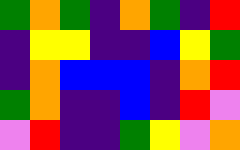[["green", "orange", "green", "indigo", "orange", "green", "indigo", "red"], ["indigo", "yellow", "yellow", "indigo", "indigo", "blue", "yellow", "green"], ["indigo", "orange", "blue", "blue", "blue", "indigo", "orange", "red"], ["green", "orange", "indigo", "indigo", "blue", "indigo", "red", "violet"], ["violet", "red", "indigo", "indigo", "green", "yellow", "violet", "orange"]]